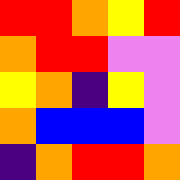[["red", "red", "orange", "yellow", "red"], ["orange", "red", "red", "violet", "violet"], ["yellow", "orange", "indigo", "yellow", "violet"], ["orange", "blue", "blue", "blue", "violet"], ["indigo", "orange", "red", "red", "orange"]]